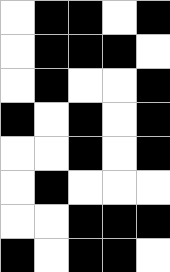[["white", "black", "black", "white", "black"], ["white", "black", "black", "black", "white"], ["white", "black", "white", "white", "black"], ["black", "white", "black", "white", "black"], ["white", "white", "black", "white", "black"], ["white", "black", "white", "white", "white"], ["white", "white", "black", "black", "black"], ["black", "white", "black", "black", "white"]]